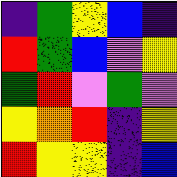[["indigo", "green", "yellow", "blue", "indigo"], ["red", "green", "blue", "violet", "yellow"], ["green", "red", "violet", "green", "violet"], ["yellow", "orange", "red", "indigo", "yellow"], ["red", "yellow", "yellow", "indigo", "blue"]]